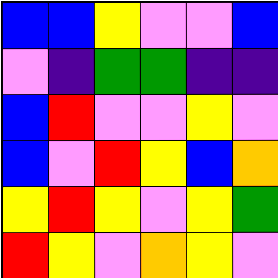[["blue", "blue", "yellow", "violet", "violet", "blue"], ["violet", "indigo", "green", "green", "indigo", "indigo"], ["blue", "red", "violet", "violet", "yellow", "violet"], ["blue", "violet", "red", "yellow", "blue", "orange"], ["yellow", "red", "yellow", "violet", "yellow", "green"], ["red", "yellow", "violet", "orange", "yellow", "violet"]]